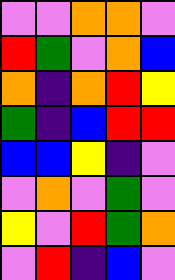[["violet", "violet", "orange", "orange", "violet"], ["red", "green", "violet", "orange", "blue"], ["orange", "indigo", "orange", "red", "yellow"], ["green", "indigo", "blue", "red", "red"], ["blue", "blue", "yellow", "indigo", "violet"], ["violet", "orange", "violet", "green", "violet"], ["yellow", "violet", "red", "green", "orange"], ["violet", "red", "indigo", "blue", "violet"]]